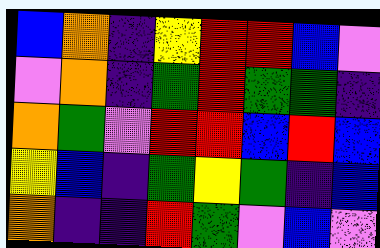[["blue", "orange", "indigo", "yellow", "red", "red", "blue", "violet"], ["violet", "orange", "indigo", "green", "red", "green", "green", "indigo"], ["orange", "green", "violet", "red", "red", "blue", "red", "blue"], ["yellow", "blue", "indigo", "green", "yellow", "green", "indigo", "blue"], ["orange", "indigo", "indigo", "red", "green", "violet", "blue", "violet"]]